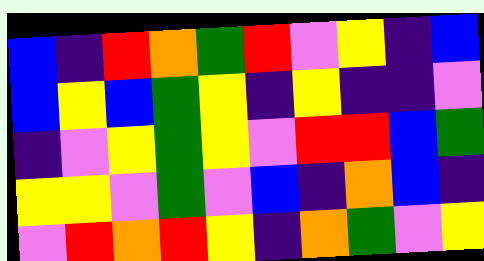[["blue", "indigo", "red", "orange", "green", "red", "violet", "yellow", "indigo", "blue"], ["blue", "yellow", "blue", "green", "yellow", "indigo", "yellow", "indigo", "indigo", "violet"], ["indigo", "violet", "yellow", "green", "yellow", "violet", "red", "red", "blue", "green"], ["yellow", "yellow", "violet", "green", "violet", "blue", "indigo", "orange", "blue", "indigo"], ["violet", "red", "orange", "red", "yellow", "indigo", "orange", "green", "violet", "yellow"]]